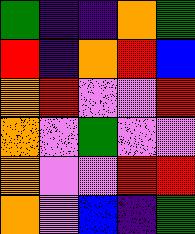[["green", "indigo", "indigo", "orange", "green"], ["red", "indigo", "orange", "red", "blue"], ["orange", "red", "violet", "violet", "red"], ["orange", "violet", "green", "violet", "violet"], ["orange", "violet", "violet", "red", "red"], ["orange", "violet", "blue", "indigo", "green"]]